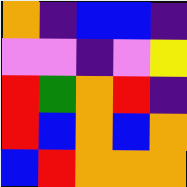[["orange", "indigo", "blue", "blue", "indigo"], ["violet", "violet", "indigo", "violet", "yellow"], ["red", "green", "orange", "red", "indigo"], ["red", "blue", "orange", "blue", "orange"], ["blue", "red", "orange", "orange", "orange"]]